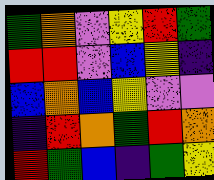[["green", "orange", "violet", "yellow", "red", "green"], ["red", "red", "violet", "blue", "yellow", "indigo"], ["blue", "orange", "blue", "yellow", "violet", "violet"], ["indigo", "red", "orange", "green", "red", "orange"], ["red", "green", "blue", "indigo", "green", "yellow"]]